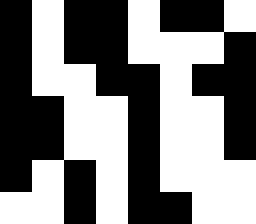[["black", "white", "black", "black", "white", "black", "black", "white"], ["black", "white", "black", "black", "white", "white", "white", "black"], ["black", "white", "white", "black", "black", "white", "black", "black"], ["black", "black", "white", "white", "black", "white", "white", "black"], ["black", "black", "white", "white", "black", "white", "white", "black"], ["black", "white", "black", "white", "black", "white", "white", "white"], ["white", "white", "black", "white", "black", "black", "white", "white"]]